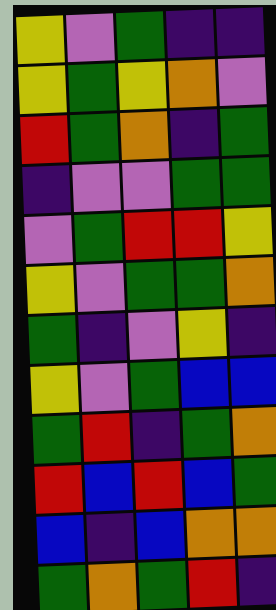[["yellow", "violet", "green", "indigo", "indigo"], ["yellow", "green", "yellow", "orange", "violet"], ["red", "green", "orange", "indigo", "green"], ["indigo", "violet", "violet", "green", "green"], ["violet", "green", "red", "red", "yellow"], ["yellow", "violet", "green", "green", "orange"], ["green", "indigo", "violet", "yellow", "indigo"], ["yellow", "violet", "green", "blue", "blue"], ["green", "red", "indigo", "green", "orange"], ["red", "blue", "red", "blue", "green"], ["blue", "indigo", "blue", "orange", "orange"], ["green", "orange", "green", "red", "indigo"]]